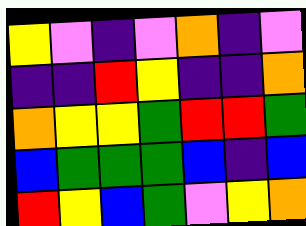[["yellow", "violet", "indigo", "violet", "orange", "indigo", "violet"], ["indigo", "indigo", "red", "yellow", "indigo", "indigo", "orange"], ["orange", "yellow", "yellow", "green", "red", "red", "green"], ["blue", "green", "green", "green", "blue", "indigo", "blue"], ["red", "yellow", "blue", "green", "violet", "yellow", "orange"]]